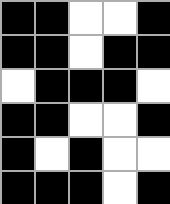[["black", "black", "white", "white", "black"], ["black", "black", "white", "black", "black"], ["white", "black", "black", "black", "white"], ["black", "black", "white", "white", "black"], ["black", "white", "black", "white", "white"], ["black", "black", "black", "white", "black"]]